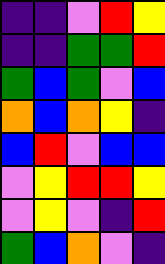[["indigo", "indigo", "violet", "red", "yellow"], ["indigo", "indigo", "green", "green", "red"], ["green", "blue", "green", "violet", "blue"], ["orange", "blue", "orange", "yellow", "indigo"], ["blue", "red", "violet", "blue", "blue"], ["violet", "yellow", "red", "red", "yellow"], ["violet", "yellow", "violet", "indigo", "red"], ["green", "blue", "orange", "violet", "indigo"]]